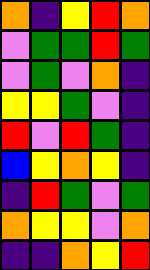[["orange", "indigo", "yellow", "red", "orange"], ["violet", "green", "green", "red", "green"], ["violet", "green", "violet", "orange", "indigo"], ["yellow", "yellow", "green", "violet", "indigo"], ["red", "violet", "red", "green", "indigo"], ["blue", "yellow", "orange", "yellow", "indigo"], ["indigo", "red", "green", "violet", "green"], ["orange", "yellow", "yellow", "violet", "orange"], ["indigo", "indigo", "orange", "yellow", "red"]]